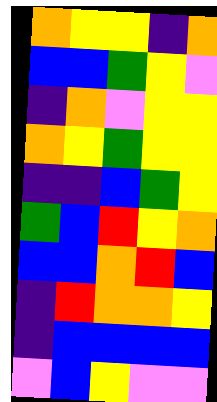[["orange", "yellow", "yellow", "indigo", "orange"], ["blue", "blue", "green", "yellow", "violet"], ["indigo", "orange", "violet", "yellow", "yellow"], ["orange", "yellow", "green", "yellow", "yellow"], ["indigo", "indigo", "blue", "green", "yellow"], ["green", "blue", "red", "yellow", "orange"], ["blue", "blue", "orange", "red", "blue"], ["indigo", "red", "orange", "orange", "yellow"], ["indigo", "blue", "blue", "blue", "blue"], ["violet", "blue", "yellow", "violet", "violet"]]